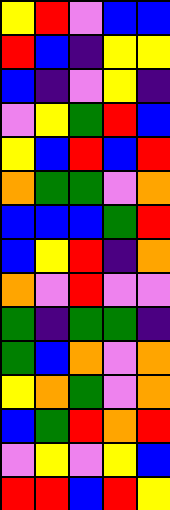[["yellow", "red", "violet", "blue", "blue"], ["red", "blue", "indigo", "yellow", "yellow"], ["blue", "indigo", "violet", "yellow", "indigo"], ["violet", "yellow", "green", "red", "blue"], ["yellow", "blue", "red", "blue", "red"], ["orange", "green", "green", "violet", "orange"], ["blue", "blue", "blue", "green", "red"], ["blue", "yellow", "red", "indigo", "orange"], ["orange", "violet", "red", "violet", "violet"], ["green", "indigo", "green", "green", "indigo"], ["green", "blue", "orange", "violet", "orange"], ["yellow", "orange", "green", "violet", "orange"], ["blue", "green", "red", "orange", "red"], ["violet", "yellow", "violet", "yellow", "blue"], ["red", "red", "blue", "red", "yellow"]]